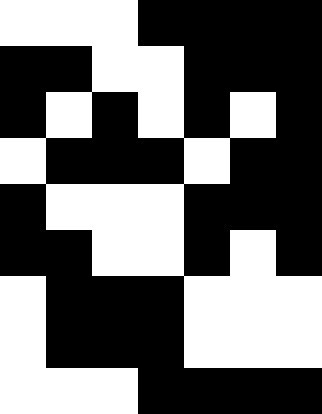[["white", "white", "white", "black", "black", "black", "black"], ["black", "black", "white", "white", "black", "black", "black"], ["black", "white", "black", "white", "black", "white", "black"], ["white", "black", "black", "black", "white", "black", "black"], ["black", "white", "white", "white", "black", "black", "black"], ["black", "black", "white", "white", "black", "white", "black"], ["white", "black", "black", "black", "white", "white", "white"], ["white", "black", "black", "black", "white", "white", "white"], ["white", "white", "white", "black", "black", "black", "black"]]